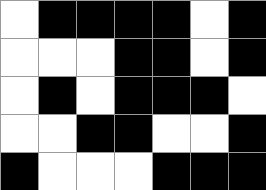[["white", "black", "black", "black", "black", "white", "black"], ["white", "white", "white", "black", "black", "white", "black"], ["white", "black", "white", "black", "black", "black", "white"], ["white", "white", "black", "black", "white", "white", "black"], ["black", "white", "white", "white", "black", "black", "black"]]